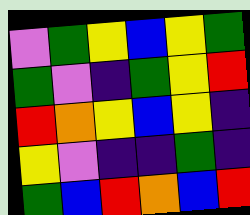[["violet", "green", "yellow", "blue", "yellow", "green"], ["green", "violet", "indigo", "green", "yellow", "red"], ["red", "orange", "yellow", "blue", "yellow", "indigo"], ["yellow", "violet", "indigo", "indigo", "green", "indigo"], ["green", "blue", "red", "orange", "blue", "red"]]